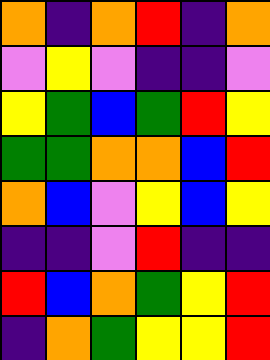[["orange", "indigo", "orange", "red", "indigo", "orange"], ["violet", "yellow", "violet", "indigo", "indigo", "violet"], ["yellow", "green", "blue", "green", "red", "yellow"], ["green", "green", "orange", "orange", "blue", "red"], ["orange", "blue", "violet", "yellow", "blue", "yellow"], ["indigo", "indigo", "violet", "red", "indigo", "indigo"], ["red", "blue", "orange", "green", "yellow", "red"], ["indigo", "orange", "green", "yellow", "yellow", "red"]]